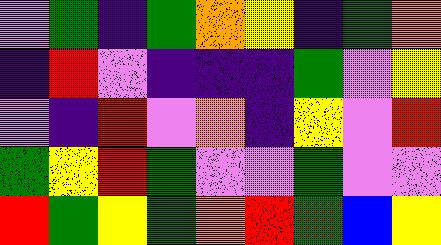[["violet", "green", "indigo", "green", "orange", "yellow", "indigo", "green", "orange"], ["indigo", "red", "violet", "indigo", "indigo", "indigo", "green", "violet", "yellow"], ["violet", "indigo", "red", "violet", "orange", "indigo", "yellow", "violet", "red"], ["green", "yellow", "red", "green", "violet", "violet", "green", "violet", "violet"], ["red", "green", "yellow", "green", "orange", "red", "green", "blue", "yellow"]]